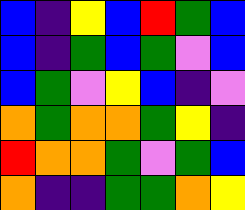[["blue", "indigo", "yellow", "blue", "red", "green", "blue"], ["blue", "indigo", "green", "blue", "green", "violet", "blue"], ["blue", "green", "violet", "yellow", "blue", "indigo", "violet"], ["orange", "green", "orange", "orange", "green", "yellow", "indigo"], ["red", "orange", "orange", "green", "violet", "green", "blue"], ["orange", "indigo", "indigo", "green", "green", "orange", "yellow"]]